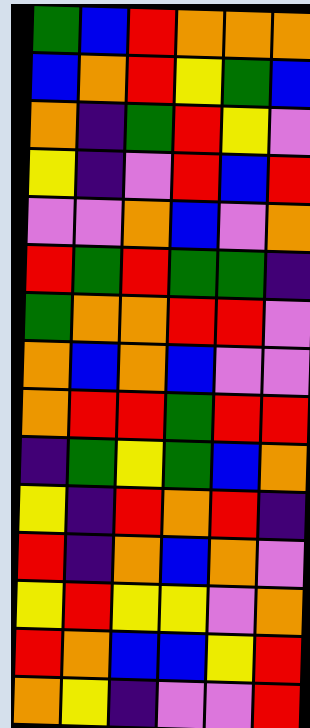[["green", "blue", "red", "orange", "orange", "orange"], ["blue", "orange", "red", "yellow", "green", "blue"], ["orange", "indigo", "green", "red", "yellow", "violet"], ["yellow", "indigo", "violet", "red", "blue", "red"], ["violet", "violet", "orange", "blue", "violet", "orange"], ["red", "green", "red", "green", "green", "indigo"], ["green", "orange", "orange", "red", "red", "violet"], ["orange", "blue", "orange", "blue", "violet", "violet"], ["orange", "red", "red", "green", "red", "red"], ["indigo", "green", "yellow", "green", "blue", "orange"], ["yellow", "indigo", "red", "orange", "red", "indigo"], ["red", "indigo", "orange", "blue", "orange", "violet"], ["yellow", "red", "yellow", "yellow", "violet", "orange"], ["red", "orange", "blue", "blue", "yellow", "red"], ["orange", "yellow", "indigo", "violet", "violet", "red"]]